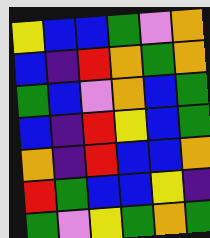[["yellow", "blue", "blue", "green", "violet", "orange"], ["blue", "indigo", "red", "orange", "green", "orange"], ["green", "blue", "violet", "orange", "blue", "green"], ["blue", "indigo", "red", "yellow", "blue", "green"], ["orange", "indigo", "red", "blue", "blue", "orange"], ["red", "green", "blue", "blue", "yellow", "indigo"], ["green", "violet", "yellow", "green", "orange", "green"]]